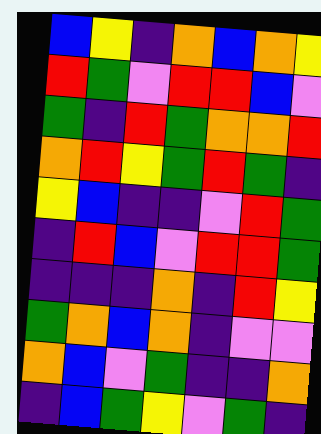[["blue", "yellow", "indigo", "orange", "blue", "orange", "yellow"], ["red", "green", "violet", "red", "red", "blue", "violet"], ["green", "indigo", "red", "green", "orange", "orange", "red"], ["orange", "red", "yellow", "green", "red", "green", "indigo"], ["yellow", "blue", "indigo", "indigo", "violet", "red", "green"], ["indigo", "red", "blue", "violet", "red", "red", "green"], ["indigo", "indigo", "indigo", "orange", "indigo", "red", "yellow"], ["green", "orange", "blue", "orange", "indigo", "violet", "violet"], ["orange", "blue", "violet", "green", "indigo", "indigo", "orange"], ["indigo", "blue", "green", "yellow", "violet", "green", "indigo"]]